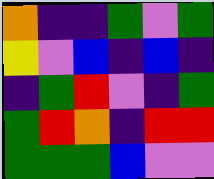[["orange", "indigo", "indigo", "green", "violet", "green"], ["yellow", "violet", "blue", "indigo", "blue", "indigo"], ["indigo", "green", "red", "violet", "indigo", "green"], ["green", "red", "orange", "indigo", "red", "red"], ["green", "green", "green", "blue", "violet", "violet"]]